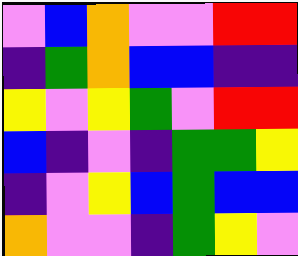[["violet", "blue", "orange", "violet", "violet", "red", "red"], ["indigo", "green", "orange", "blue", "blue", "indigo", "indigo"], ["yellow", "violet", "yellow", "green", "violet", "red", "red"], ["blue", "indigo", "violet", "indigo", "green", "green", "yellow"], ["indigo", "violet", "yellow", "blue", "green", "blue", "blue"], ["orange", "violet", "violet", "indigo", "green", "yellow", "violet"]]